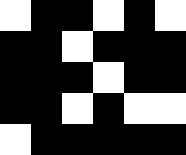[["white", "black", "black", "white", "black", "white"], ["black", "black", "white", "black", "black", "black"], ["black", "black", "black", "white", "black", "black"], ["black", "black", "white", "black", "white", "white"], ["white", "black", "black", "black", "black", "black"]]